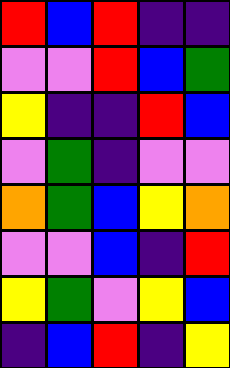[["red", "blue", "red", "indigo", "indigo"], ["violet", "violet", "red", "blue", "green"], ["yellow", "indigo", "indigo", "red", "blue"], ["violet", "green", "indigo", "violet", "violet"], ["orange", "green", "blue", "yellow", "orange"], ["violet", "violet", "blue", "indigo", "red"], ["yellow", "green", "violet", "yellow", "blue"], ["indigo", "blue", "red", "indigo", "yellow"]]